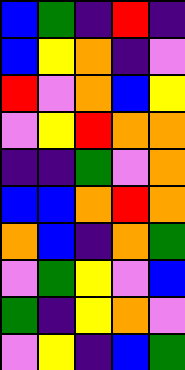[["blue", "green", "indigo", "red", "indigo"], ["blue", "yellow", "orange", "indigo", "violet"], ["red", "violet", "orange", "blue", "yellow"], ["violet", "yellow", "red", "orange", "orange"], ["indigo", "indigo", "green", "violet", "orange"], ["blue", "blue", "orange", "red", "orange"], ["orange", "blue", "indigo", "orange", "green"], ["violet", "green", "yellow", "violet", "blue"], ["green", "indigo", "yellow", "orange", "violet"], ["violet", "yellow", "indigo", "blue", "green"]]